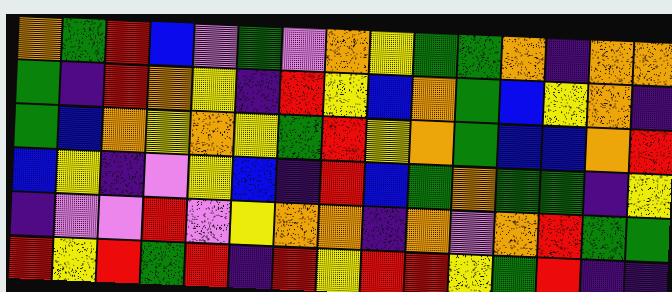[["orange", "green", "red", "blue", "violet", "green", "violet", "orange", "yellow", "green", "green", "orange", "indigo", "orange", "orange"], ["green", "indigo", "red", "orange", "yellow", "indigo", "red", "yellow", "blue", "orange", "green", "blue", "yellow", "orange", "indigo"], ["green", "blue", "orange", "yellow", "orange", "yellow", "green", "red", "yellow", "orange", "green", "blue", "blue", "orange", "red"], ["blue", "yellow", "indigo", "violet", "yellow", "blue", "indigo", "red", "blue", "green", "orange", "green", "green", "indigo", "yellow"], ["indigo", "violet", "violet", "red", "violet", "yellow", "orange", "orange", "indigo", "orange", "violet", "orange", "red", "green", "green"], ["red", "yellow", "red", "green", "red", "indigo", "red", "yellow", "red", "red", "yellow", "green", "red", "indigo", "indigo"]]